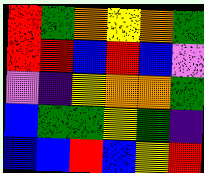[["red", "green", "orange", "yellow", "orange", "green"], ["red", "red", "blue", "red", "blue", "violet"], ["violet", "indigo", "yellow", "orange", "orange", "green"], ["blue", "green", "green", "yellow", "green", "indigo"], ["blue", "blue", "red", "blue", "yellow", "red"]]